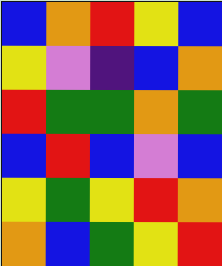[["blue", "orange", "red", "yellow", "blue"], ["yellow", "violet", "indigo", "blue", "orange"], ["red", "green", "green", "orange", "green"], ["blue", "red", "blue", "violet", "blue"], ["yellow", "green", "yellow", "red", "orange"], ["orange", "blue", "green", "yellow", "red"]]